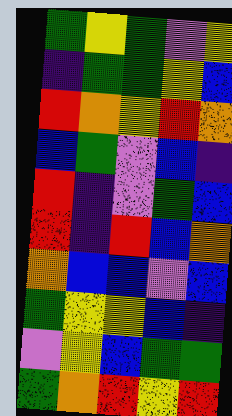[["green", "yellow", "green", "violet", "yellow"], ["indigo", "green", "green", "yellow", "blue"], ["red", "orange", "yellow", "red", "orange"], ["blue", "green", "violet", "blue", "indigo"], ["red", "indigo", "violet", "green", "blue"], ["red", "indigo", "red", "blue", "orange"], ["orange", "blue", "blue", "violet", "blue"], ["green", "yellow", "yellow", "blue", "indigo"], ["violet", "yellow", "blue", "green", "green"], ["green", "orange", "red", "yellow", "red"]]